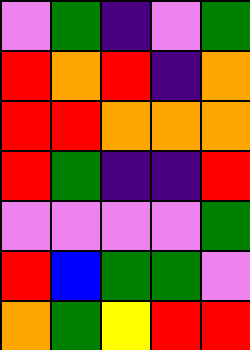[["violet", "green", "indigo", "violet", "green"], ["red", "orange", "red", "indigo", "orange"], ["red", "red", "orange", "orange", "orange"], ["red", "green", "indigo", "indigo", "red"], ["violet", "violet", "violet", "violet", "green"], ["red", "blue", "green", "green", "violet"], ["orange", "green", "yellow", "red", "red"]]